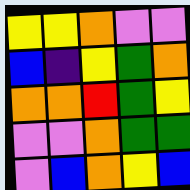[["yellow", "yellow", "orange", "violet", "violet"], ["blue", "indigo", "yellow", "green", "orange"], ["orange", "orange", "red", "green", "yellow"], ["violet", "violet", "orange", "green", "green"], ["violet", "blue", "orange", "yellow", "blue"]]